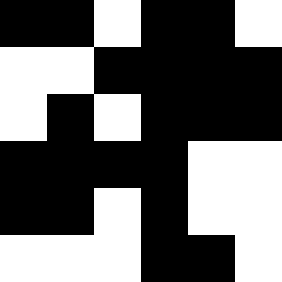[["black", "black", "white", "black", "black", "white"], ["white", "white", "black", "black", "black", "black"], ["white", "black", "white", "black", "black", "black"], ["black", "black", "black", "black", "white", "white"], ["black", "black", "white", "black", "white", "white"], ["white", "white", "white", "black", "black", "white"]]